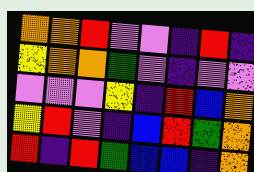[["orange", "orange", "red", "violet", "violet", "indigo", "red", "indigo"], ["yellow", "orange", "orange", "green", "violet", "indigo", "violet", "violet"], ["violet", "violet", "violet", "yellow", "indigo", "red", "blue", "orange"], ["yellow", "red", "violet", "indigo", "blue", "red", "green", "orange"], ["red", "indigo", "red", "green", "blue", "blue", "indigo", "orange"]]